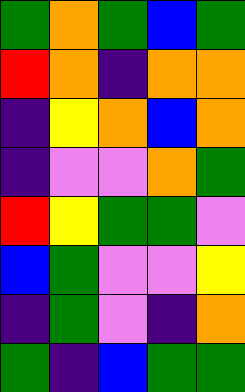[["green", "orange", "green", "blue", "green"], ["red", "orange", "indigo", "orange", "orange"], ["indigo", "yellow", "orange", "blue", "orange"], ["indigo", "violet", "violet", "orange", "green"], ["red", "yellow", "green", "green", "violet"], ["blue", "green", "violet", "violet", "yellow"], ["indigo", "green", "violet", "indigo", "orange"], ["green", "indigo", "blue", "green", "green"]]